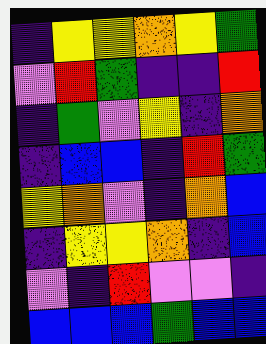[["indigo", "yellow", "yellow", "orange", "yellow", "green"], ["violet", "red", "green", "indigo", "indigo", "red"], ["indigo", "green", "violet", "yellow", "indigo", "orange"], ["indigo", "blue", "blue", "indigo", "red", "green"], ["yellow", "orange", "violet", "indigo", "orange", "blue"], ["indigo", "yellow", "yellow", "orange", "indigo", "blue"], ["violet", "indigo", "red", "violet", "violet", "indigo"], ["blue", "blue", "blue", "green", "blue", "blue"]]